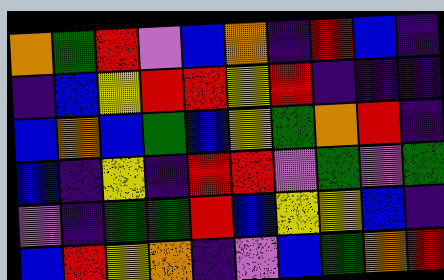[["orange", "green", "red", "violet", "blue", "orange", "indigo", "red", "blue", "indigo"], ["indigo", "blue", "yellow", "red", "red", "yellow", "red", "indigo", "indigo", "indigo"], ["blue", "orange", "blue", "green", "blue", "yellow", "green", "orange", "red", "indigo"], ["blue", "indigo", "yellow", "indigo", "red", "red", "violet", "green", "violet", "green"], ["violet", "indigo", "green", "green", "red", "blue", "yellow", "yellow", "blue", "indigo"], ["blue", "red", "yellow", "orange", "indigo", "violet", "blue", "green", "orange", "red"]]